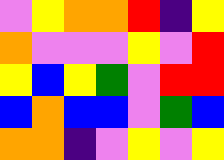[["violet", "yellow", "orange", "orange", "red", "indigo", "yellow"], ["orange", "violet", "violet", "violet", "yellow", "violet", "red"], ["yellow", "blue", "yellow", "green", "violet", "red", "red"], ["blue", "orange", "blue", "blue", "violet", "green", "blue"], ["orange", "orange", "indigo", "violet", "yellow", "violet", "yellow"]]